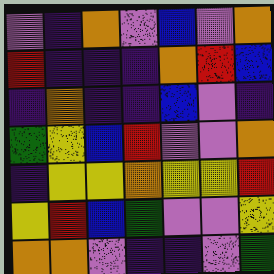[["violet", "indigo", "orange", "violet", "blue", "violet", "orange"], ["red", "indigo", "indigo", "indigo", "orange", "red", "blue"], ["indigo", "orange", "indigo", "indigo", "blue", "violet", "indigo"], ["green", "yellow", "blue", "red", "violet", "violet", "orange"], ["indigo", "yellow", "yellow", "orange", "yellow", "yellow", "red"], ["yellow", "red", "blue", "green", "violet", "violet", "yellow"], ["orange", "orange", "violet", "indigo", "indigo", "violet", "green"]]